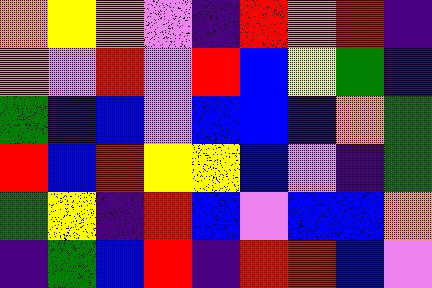[["orange", "yellow", "orange", "violet", "indigo", "red", "orange", "red", "indigo"], ["orange", "violet", "red", "violet", "red", "blue", "yellow", "green", "indigo"], ["green", "indigo", "blue", "violet", "blue", "blue", "indigo", "orange", "green"], ["red", "blue", "red", "yellow", "yellow", "blue", "violet", "indigo", "green"], ["green", "yellow", "indigo", "red", "blue", "violet", "blue", "blue", "orange"], ["indigo", "green", "blue", "red", "indigo", "red", "red", "blue", "violet"]]